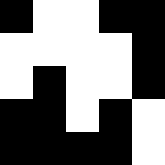[["black", "white", "white", "black", "black"], ["white", "white", "white", "white", "black"], ["white", "black", "white", "white", "black"], ["black", "black", "white", "black", "white"], ["black", "black", "black", "black", "white"]]